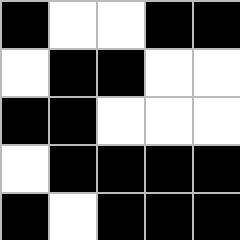[["black", "white", "white", "black", "black"], ["white", "black", "black", "white", "white"], ["black", "black", "white", "white", "white"], ["white", "black", "black", "black", "black"], ["black", "white", "black", "black", "black"]]